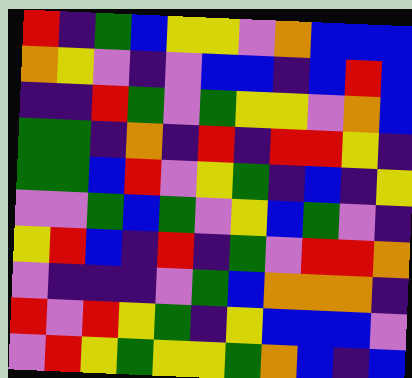[["red", "indigo", "green", "blue", "yellow", "yellow", "violet", "orange", "blue", "blue", "blue"], ["orange", "yellow", "violet", "indigo", "violet", "blue", "blue", "indigo", "blue", "red", "blue"], ["indigo", "indigo", "red", "green", "violet", "green", "yellow", "yellow", "violet", "orange", "blue"], ["green", "green", "indigo", "orange", "indigo", "red", "indigo", "red", "red", "yellow", "indigo"], ["green", "green", "blue", "red", "violet", "yellow", "green", "indigo", "blue", "indigo", "yellow"], ["violet", "violet", "green", "blue", "green", "violet", "yellow", "blue", "green", "violet", "indigo"], ["yellow", "red", "blue", "indigo", "red", "indigo", "green", "violet", "red", "red", "orange"], ["violet", "indigo", "indigo", "indigo", "violet", "green", "blue", "orange", "orange", "orange", "indigo"], ["red", "violet", "red", "yellow", "green", "indigo", "yellow", "blue", "blue", "blue", "violet"], ["violet", "red", "yellow", "green", "yellow", "yellow", "green", "orange", "blue", "indigo", "blue"]]